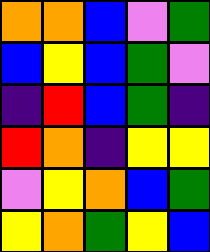[["orange", "orange", "blue", "violet", "green"], ["blue", "yellow", "blue", "green", "violet"], ["indigo", "red", "blue", "green", "indigo"], ["red", "orange", "indigo", "yellow", "yellow"], ["violet", "yellow", "orange", "blue", "green"], ["yellow", "orange", "green", "yellow", "blue"]]